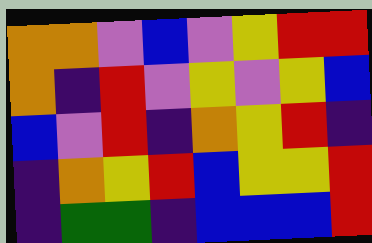[["orange", "orange", "violet", "blue", "violet", "yellow", "red", "red"], ["orange", "indigo", "red", "violet", "yellow", "violet", "yellow", "blue"], ["blue", "violet", "red", "indigo", "orange", "yellow", "red", "indigo"], ["indigo", "orange", "yellow", "red", "blue", "yellow", "yellow", "red"], ["indigo", "green", "green", "indigo", "blue", "blue", "blue", "red"]]